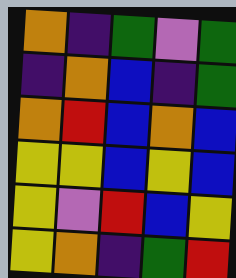[["orange", "indigo", "green", "violet", "green"], ["indigo", "orange", "blue", "indigo", "green"], ["orange", "red", "blue", "orange", "blue"], ["yellow", "yellow", "blue", "yellow", "blue"], ["yellow", "violet", "red", "blue", "yellow"], ["yellow", "orange", "indigo", "green", "red"]]